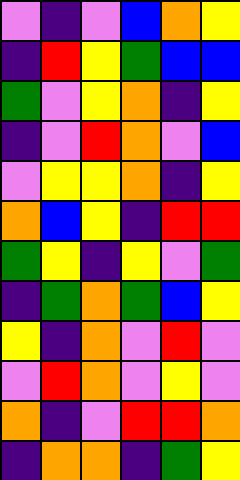[["violet", "indigo", "violet", "blue", "orange", "yellow"], ["indigo", "red", "yellow", "green", "blue", "blue"], ["green", "violet", "yellow", "orange", "indigo", "yellow"], ["indigo", "violet", "red", "orange", "violet", "blue"], ["violet", "yellow", "yellow", "orange", "indigo", "yellow"], ["orange", "blue", "yellow", "indigo", "red", "red"], ["green", "yellow", "indigo", "yellow", "violet", "green"], ["indigo", "green", "orange", "green", "blue", "yellow"], ["yellow", "indigo", "orange", "violet", "red", "violet"], ["violet", "red", "orange", "violet", "yellow", "violet"], ["orange", "indigo", "violet", "red", "red", "orange"], ["indigo", "orange", "orange", "indigo", "green", "yellow"]]